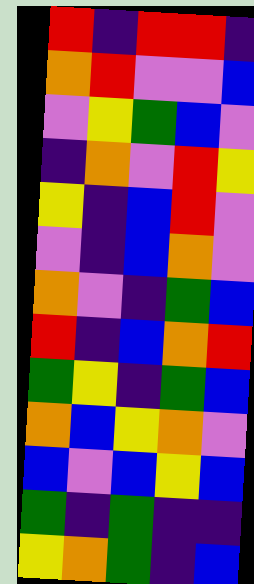[["red", "indigo", "red", "red", "indigo"], ["orange", "red", "violet", "violet", "blue"], ["violet", "yellow", "green", "blue", "violet"], ["indigo", "orange", "violet", "red", "yellow"], ["yellow", "indigo", "blue", "red", "violet"], ["violet", "indigo", "blue", "orange", "violet"], ["orange", "violet", "indigo", "green", "blue"], ["red", "indigo", "blue", "orange", "red"], ["green", "yellow", "indigo", "green", "blue"], ["orange", "blue", "yellow", "orange", "violet"], ["blue", "violet", "blue", "yellow", "blue"], ["green", "indigo", "green", "indigo", "indigo"], ["yellow", "orange", "green", "indigo", "blue"]]